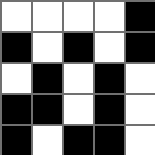[["white", "white", "white", "white", "black"], ["black", "white", "black", "white", "black"], ["white", "black", "white", "black", "white"], ["black", "black", "white", "black", "white"], ["black", "white", "black", "black", "white"]]